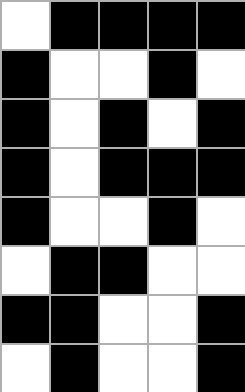[["white", "black", "black", "black", "black"], ["black", "white", "white", "black", "white"], ["black", "white", "black", "white", "black"], ["black", "white", "black", "black", "black"], ["black", "white", "white", "black", "white"], ["white", "black", "black", "white", "white"], ["black", "black", "white", "white", "black"], ["white", "black", "white", "white", "black"]]